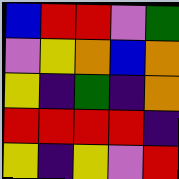[["blue", "red", "red", "violet", "green"], ["violet", "yellow", "orange", "blue", "orange"], ["yellow", "indigo", "green", "indigo", "orange"], ["red", "red", "red", "red", "indigo"], ["yellow", "indigo", "yellow", "violet", "red"]]